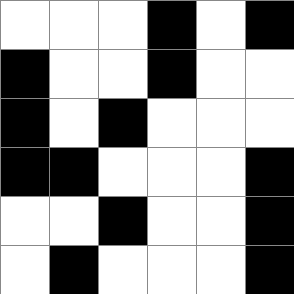[["white", "white", "white", "black", "white", "black"], ["black", "white", "white", "black", "white", "white"], ["black", "white", "black", "white", "white", "white"], ["black", "black", "white", "white", "white", "black"], ["white", "white", "black", "white", "white", "black"], ["white", "black", "white", "white", "white", "black"]]